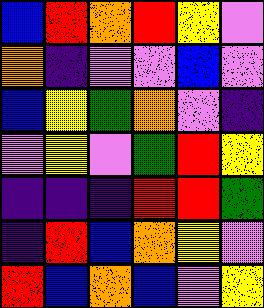[["blue", "red", "orange", "red", "yellow", "violet"], ["orange", "indigo", "violet", "violet", "blue", "violet"], ["blue", "yellow", "green", "orange", "violet", "indigo"], ["violet", "yellow", "violet", "green", "red", "yellow"], ["indigo", "indigo", "indigo", "red", "red", "green"], ["indigo", "red", "blue", "orange", "yellow", "violet"], ["red", "blue", "orange", "blue", "violet", "yellow"]]